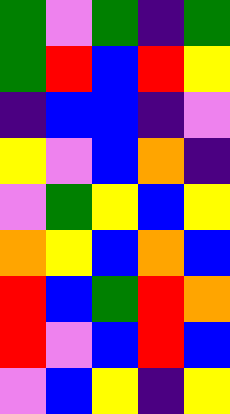[["green", "violet", "green", "indigo", "green"], ["green", "red", "blue", "red", "yellow"], ["indigo", "blue", "blue", "indigo", "violet"], ["yellow", "violet", "blue", "orange", "indigo"], ["violet", "green", "yellow", "blue", "yellow"], ["orange", "yellow", "blue", "orange", "blue"], ["red", "blue", "green", "red", "orange"], ["red", "violet", "blue", "red", "blue"], ["violet", "blue", "yellow", "indigo", "yellow"]]